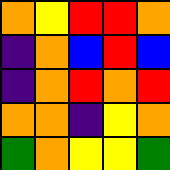[["orange", "yellow", "red", "red", "orange"], ["indigo", "orange", "blue", "red", "blue"], ["indigo", "orange", "red", "orange", "red"], ["orange", "orange", "indigo", "yellow", "orange"], ["green", "orange", "yellow", "yellow", "green"]]